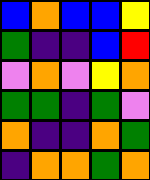[["blue", "orange", "blue", "blue", "yellow"], ["green", "indigo", "indigo", "blue", "red"], ["violet", "orange", "violet", "yellow", "orange"], ["green", "green", "indigo", "green", "violet"], ["orange", "indigo", "indigo", "orange", "green"], ["indigo", "orange", "orange", "green", "orange"]]